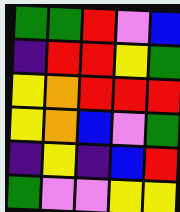[["green", "green", "red", "violet", "blue"], ["indigo", "red", "red", "yellow", "green"], ["yellow", "orange", "red", "red", "red"], ["yellow", "orange", "blue", "violet", "green"], ["indigo", "yellow", "indigo", "blue", "red"], ["green", "violet", "violet", "yellow", "yellow"]]